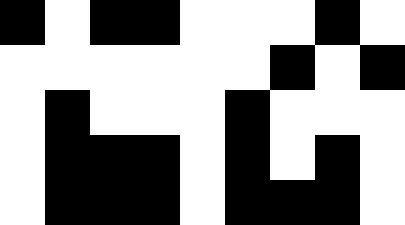[["black", "white", "black", "black", "white", "white", "white", "black", "white"], ["white", "white", "white", "white", "white", "white", "black", "white", "black"], ["white", "black", "white", "white", "white", "black", "white", "white", "white"], ["white", "black", "black", "black", "white", "black", "white", "black", "white"], ["white", "black", "black", "black", "white", "black", "black", "black", "white"]]